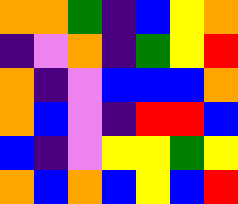[["orange", "orange", "green", "indigo", "blue", "yellow", "orange"], ["indigo", "violet", "orange", "indigo", "green", "yellow", "red"], ["orange", "indigo", "violet", "blue", "blue", "blue", "orange"], ["orange", "blue", "violet", "indigo", "red", "red", "blue"], ["blue", "indigo", "violet", "yellow", "yellow", "green", "yellow"], ["orange", "blue", "orange", "blue", "yellow", "blue", "red"]]